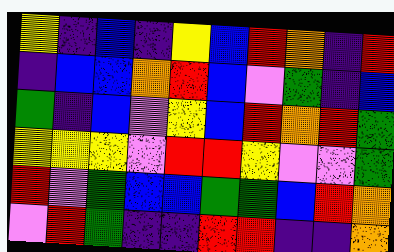[["yellow", "indigo", "blue", "indigo", "yellow", "blue", "red", "orange", "indigo", "red"], ["indigo", "blue", "blue", "orange", "red", "blue", "violet", "green", "indigo", "blue"], ["green", "indigo", "blue", "violet", "yellow", "blue", "red", "orange", "red", "green"], ["yellow", "yellow", "yellow", "violet", "red", "red", "yellow", "violet", "violet", "green"], ["red", "violet", "green", "blue", "blue", "green", "green", "blue", "red", "orange"], ["violet", "red", "green", "indigo", "indigo", "red", "red", "indigo", "indigo", "orange"]]